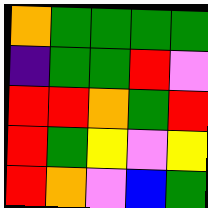[["orange", "green", "green", "green", "green"], ["indigo", "green", "green", "red", "violet"], ["red", "red", "orange", "green", "red"], ["red", "green", "yellow", "violet", "yellow"], ["red", "orange", "violet", "blue", "green"]]